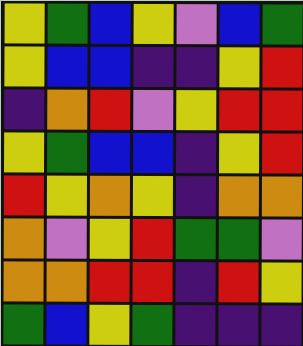[["yellow", "green", "blue", "yellow", "violet", "blue", "green"], ["yellow", "blue", "blue", "indigo", "indigo", "yellow", "red"], ["indigo", "orange", "red", "violet", "yellow", "red", "red"], ["yellow", "green", "blue", "blue", "indigo", "yellow", "red"], ["red", "yellow", "orange", "yellow", "indigo", "orange", "orange"], ["orange", "violet", "yellow", "red", "green", "green", "violet"], ["orange", "orange", "red", "red", "indigo", "red", "yellow"], ["green", "blue", "yellow", "green", "indigo", "indigo", "indigo"]]